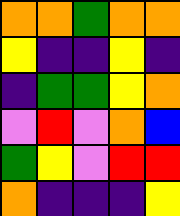[["orange", "orange", "green", "orange", "orange"], ["yellow", "indigo", "indigo", "yellow", "indigo"], ["indigo", "green", "green", "yellow", "orange"], ["violet", "red", "violet", "orange", "blue"], ["green", "yellow", "violet", "red", "red"], ["orange", "indigo", "indigo", "indigo", "yellow"]]